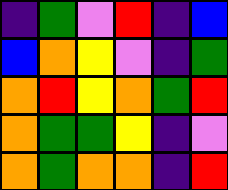[["indigo", "green", "violet", "red", "indigo", "blue"], ["blue", "orange", "yellow", "violet", "indigo", "green"], ["orange", "red", "yellow", "orange", "green", "red"], ["orange", "green", "green", "yellow", "indigo", "violet"], ["orange", "green", "orange", "orange", "indigo", "red"]]